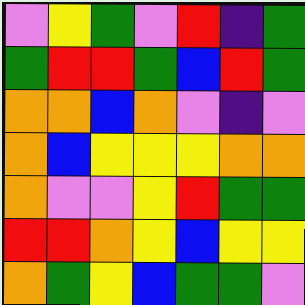[["violet", "yellow", "green", "violet", "red", "indigo", "green"], ["green", "red", "red", "green", "blue", "red", "green"], ["orange", "orange", "blue", "orange", "violet", "indigo", "violet"], ["orange", "blue", "yellow", "yellow", "yellow", "orange", "orange"], ["orange", "violet", "violet", "yellow", "red", "green", "green"], ["red", "red", "orange", "yellow", "blue", "yellow", "yellow"], ["orange", "green", "yellow", "blue", "green", "green", "violet"]]